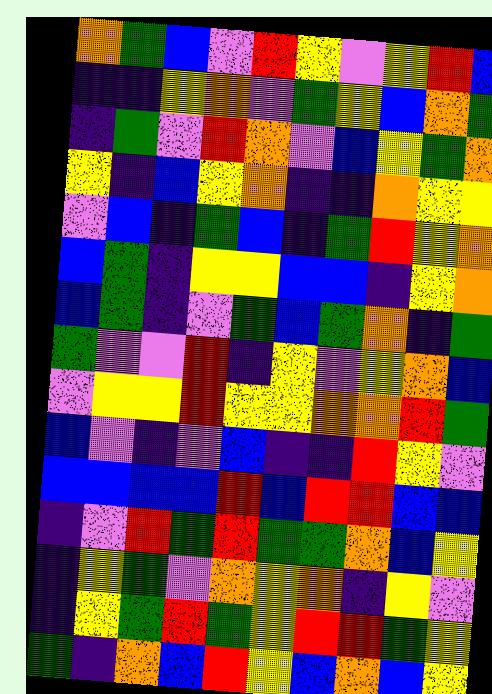[["orange", "green", "blue", "violet", "red", "yellow", "violet", "yellow", "red", "blue"], ["indigo", "indigo", "yellow", "orange", "violet", "green", "yellow", "blue", "orange", "green"], ["indigo", "green", "violet", "red", "orange", "violet", "blue", "yellow", "green", "orange"], ["yellow", "indigo", "blue", "yellow", "orange", "indigo", "indigo", "orange", "yellow", "yellow"], ["violet", "blue", "indigo", "green", "blue", "indigo", "green", "red", "yellow", "orange"], ["blue", "green", "indigo", "yellow", "yellow", "blue", "blue", "indigo", "yellow", "orange"], ["blue", "green", "indigo", "violet", "green", "blue", "green", "orange", "indigo", "green"], ["green", "violet", "violet", "red", "indigo", "yellow", "violet", "yellow", "orange", "blue"], ["violet", "yellow", "yellow", "red", "yellow", "yellow", "orange", "orange", "red", "green"], ["blue", "violet", "indigo", "violet", "blue", "indigo", "indigo", "red", "yellow", "violet"], ["blue", "blue", "blue", "blue", "red", "blue", "red", "red", "blue", "blue"], ["indigo", "violet", "red", "green", "red", "green", "green", "orange", "blue", "yellow"], ["indigo", "yellow", "green", "violet", "orange", "yellow", "orange", "indigo", "yellow", "violet"], ["indigo", "yellow", "green", "red", "green", "yellow", "red", "red", "green", "yellow"], ["green", "indigo", "orange", "blue", "red", "yellow", "blue", "orange", "blue", "yellow"]]